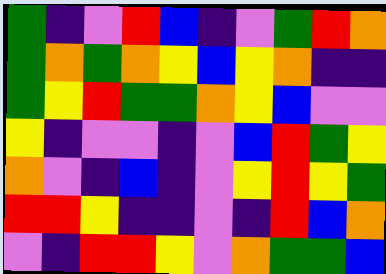[["green", "indigo", "violet", "red", "blue", "indigo", "violet", "green", "red", "orange"], ["green", "orange", "green", "orange", "yellow", "blue", "yellow", "orange", "indigo", "indigo"], ["green", "yellow", "red", "green", "green", "orange", "yellow", "blue", "violet", "violet"], ["yellow", "indigo", "violet", "violet", "indigo", "violet", "blue", "red", "green", "yellow"], ["orange", "violet", "indigo", "blue", "indigo", "violet", "yellow", "red", "yellow", "green"], ["red", "red", "yellow", "indigo", "indigo", "violet", "indigo", "red", "blue", "orange"], ["violet", "indigo", "red", "red", "yellow", "violet", "orange", "green", "green", "blue"]]